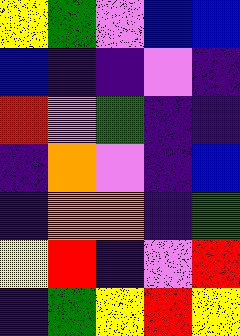[["yellow", "green", "violet", "blue", "blue"], ["blue", "indigo", "indigo", "violet", "indigo"], ["red", "violet", "green", "indigo", "indigo"], ["indigo", "orange", "violet", "indigo", "blue"], ["indigo", "orange", "orange", "indigo", "green"], ["yellow", "red", "indigo", "violet", "red"], ["indigo", "green", "yellow", "red", "yellow"]]